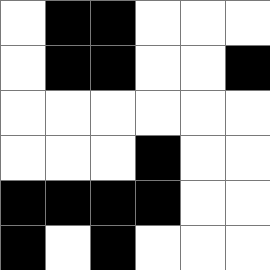[["white", "black", "black", "white", "white", "white"], ["white", "black", "black", "white", "white", "black"], ["white", "white", "white", "white", "white", "white"], ["white", "white", "white", "black", "white", "white"], ["black", "black", "black", "black", "white", "white"], ["black", "white", "black", "white", "white", "white"]]